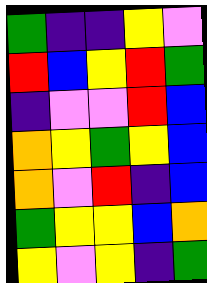[["green", "indigo", "indigo", "yellow", "violet"], ["red", "blue", "yellow", "red", "green"], ["indigo", "violet", "violet", "red", "blue"], ["orange", "yellow", "green", "yellow", "blue"], ["orange", "violet", "red", "indigo", "blue"], ["green", "yellow", "yellow", "blue", "orange"], ["yellow", "violet", "yellow", "indigo", "green"]]